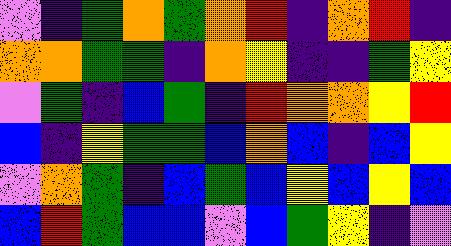[["violet", "indigo", "green", "orange", "green", "orange", "red", "indigo", "orange", "red", "indigo"], ["orange", "orange", "green", "green", "indigo", "orange", "yellow", "indigo", "indigo", "green", "yellow"], ["violet", "green", "indigo", "blue", "green", "indigo", "red", "orange", "orange", "yellow", "red"], ["blue", "indigo", "yellow", "green", "green", "blue", "orange", "blue", "indigo", "blue", "yellow"], ["violet", "orange", "green", "indigo", "blue", "green", "blue", "yellow", "blue", "yellow", "blue"], ["blue", "red", "green", "blue", "blue", "violet", "blue", "green", "yellow", "indigo", "violet"]]